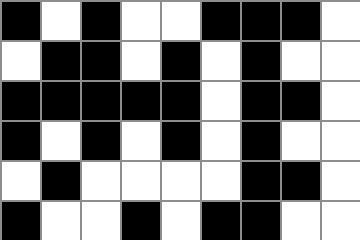[["black", "white", "black", "white", "white", "black", "black", "black", "white"], ["white", "black", "black", "white", "black", "white", "black", "white", "white"], ["black", "black", "black", "black", "black", "white", "black", "black", "white"], ["black", "white", "black", "white", "black", "white", "black", "white", "white"], ["white", "black", "white", "white", "white", "white", "black", "black", "white"], ["black", "white", "white", "black", "white", "black", "black", "white", "white"]]